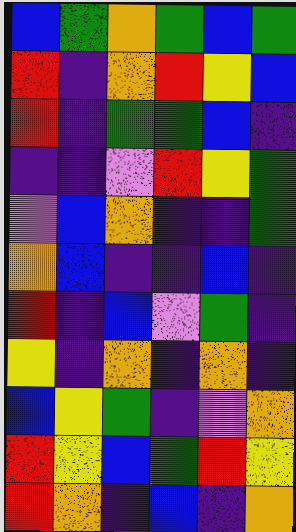[["blue", "green", "orange", "green", "blue", "green"], ["red", "indigo", "orange", "red", "yellow", "blue"], ["red", "indigo", "green", "green", "blue", "indigo"], ["indigo", "indigo", "violet", "red", "yellow", "green"], ["violet", "blue", "orange", "indigo", "indigo", "green"], ["orange", "blue", "indigo", "indigo", "blue", "indigo"], ["red", "indigo", "blue", "violet", "green", "indigo"], ["yellow", "indigo", "orange", "indigo", "orange", "indigo"], ["blue", "yellow", "green", "indigo", "violet", "orange"], ["red", "yellow", "blue", "green", "red", "yellow"], ["red", "orange", "indigo", "blue", "indigo", "orange"]]